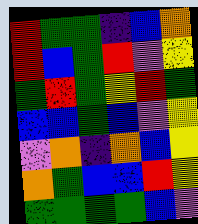[["red", "green", "green", "indigo", "blue", "orange"], ["red", "blue", "green", "red", "violet", "yellow"], ["green", "red", "green", "yellow", "red", "green"], ["blue", "blue", "green", "blue", "violet", "yellow"], ["violet", "orange", "indigo", "orange", "blue", "yellow"], ["orange", "green", "blue", "blue", "red", "yellow"], ["green", "green", "green", "green", "blue", "violet"]]